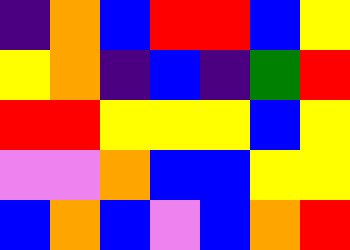[["indigo", "orange", "blue", "red", "red", "blue", "yellow"], ["yellow", "orange", "indigo", "blue", "indigo", "green", "red"], ["red", "red", "yellow", "yellow", "yellow", "blue", "yellow"], ["violet", "violet", "orange", "blue", "blue", "yellow", "yellow"], ["blue", "orange", "blue", "violet", "blue", "orange", "red"]]